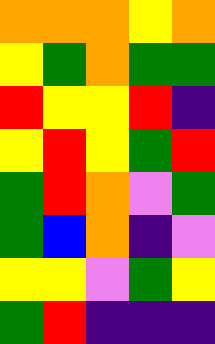[["orange", "orange", "orange", "yellow", "orange"], ["yellow", "green", "orange", "green", "green"], ["red", "yellow", "yellow", "red", "indigo"], ["yellow", "red", "yellow", "green", "red"], ["green", "red", "orange", "violet", "green"], ["green", "blue", "orange", "indigo", "violet"], ["yellow", "yellow", "violet", "green", "yellow"], ["green", "red", "indigo", "indigo", "indigo"]]